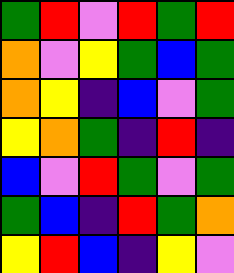[["green", "red", "violet", "red", "green", "red"], ["orange", "violet", "yellow", "green", "blue", "green"], ["orange", "yellow", "indigo", "blue", "violet", "green"], ["yellow", "orange", "green", "indigo", "red", "indigo"], ["blue", "violet", "red", "green", "violet", "green"], ["green", "blue", "indigo", "red", "green", "orange"], ["yellow", "red", "blue", "indigo", "yellow", "violet"]]